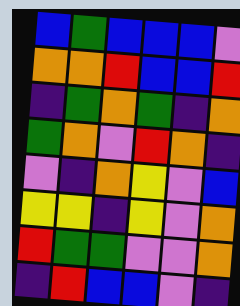[["blue", "green", "blue", "blue", "blue", "violet"], ["orange", "orange", "red", "blue", "blue", "red"], ["indigo", "green", "orange", "green", "indigo", "orange"], ["green", "orange", "violet", "red", "orange", "indigo"], ["violet", "indigo", "orange", "yellow", "violet", "blue"], ["yellow", "yellow", "indigo", "yellow", "violet", "orange"], ["red", "green", "green", "violet", "violet", "orange"], ["indigo", "red", "blue", "blue", "violet", "indigo"]]